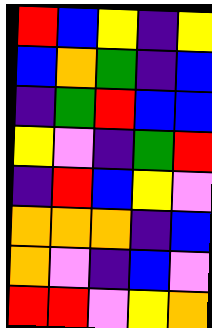[["red", "blue", "yellow", "indigo", "yellow"], ["blue", "orange", "green", "indigo", "blue"], ["indigo", "green", "red", "blue", "blue"], ["yellow", "violet", "indigo", "green", "red"], ["indigo", "red", "blue", "yellow", "violet"], ["orange", "orange", "orange", "indigo", "blue"], ["orange", "violet", "indigo", "blue", "violet"], ["red", "red", "violet", "yellow", "orange"]]